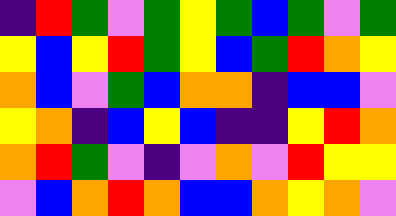[["indigo", "red", "green", "violet", "green", "yellow", "green", "blue", "green", "violet", "green"], ["yellow", "blue", "yellow", "red", "green", "yellow", "blue", "green", "red", "orange", "yellow"], ["orange", "blue", "violet", "green", "blue", "orange", "orange", "indigo", "blue", "blue", "violet"], ["yellow", "orange", "indigo", "blue", "yellow", "blue", "indigo", "indigo", "yellow", "red", "orange"], ["orange", "red", "green", "violet", "indigo", "violet", "orange", "violet", "red", "yellow", "yellow"], ["violet", "blue", "orange", "red", "orange", "blue", "blue", "orange", "yellow", "orange", "violet"]]